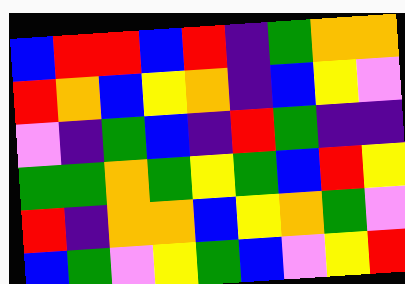[["blue", "red", "red", "blue", "red", "indigo", "green", "orange", "orange"], ["red", "orange", "blue", "yellow", "orange", "indigo", "blue", "yellow", "violet"], ["violet", "indigo", "green", "blue", "indigo", "red", "green", "indigo", "indigo"], ["green", "green", "orange", "green", "yellow", "green", "blue", "red", "yellow"], ["red", "indigo", "orange", "orange", "blue", "yellow", "orange", "green", "violet"], ["blue", "green", "violet", "yellow", "green", "blue", "violet", "yellow", "red"]]